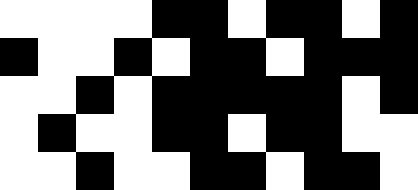[["white", "white", "white", "white", "black", "black", "white", "black", "black", "white", "black"], ["black", "white", "white", "black", "white", "black", "black", "white", "black", "black", "black"], ["white", "white", "black", "white", "black", "black", "black", "black", "black", "white", "black"], ["white", "black", "white", "white", "black", "black", "white", "black", "black", "white", "white"], ["white", "white", "black", "white", "white", "black", "black", "white", "black", "black", "white"]]